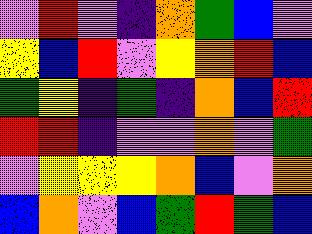[["violet", "red", "violet", "indigo", "orange", "green", "blue", "violet"], ["yellow", "blue", "red", "violet", "yellow", "orange", "red", "blue"], ["green", "yellow", "indigo", "green", "indigo", "orange", "blue", "red"], ["red", "red", "indigo", "violet", "violet", "orange", "violet", "green"], ["violet", "yellow", "yellow", "yellow", "orange", "blue", "violet", "orange"], ["blue", "orange", "violet", "blue", "green", "red", "green", "blue"]]